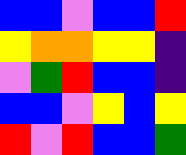[["blue", "blue", "violet", "blue", "blue", "red"], ["yellow", "orange", "orange", "yellow", "yellow", "indigo"], ["violet", "green", "red", "blue", "blue", "indigo"], ["blue", "blue", "violet", "yellow", "blue", "yellow"], ["red", "violet", "red", "blue", "blue", "green"]]